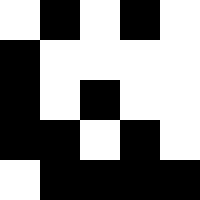[["white", "black", "white", "black", "white"], ["black", "white", "white", "white", "white"], ["black", "white", "black", "white", "white"], ["black", "black", "white", "black", "white"], ["white", "black", "black", "black", "black"]]